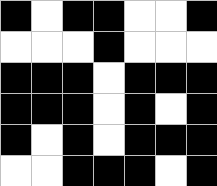[["black", "white", "black", "black", "white", "white", "black"], ["white", "white", "white", "black", "white", "white", "white"], ["black", "black", "black", "white", "black", "black", "black"], ["black", "black", "black", "white", "black", "white", "black"], ["black", "white", "black", "white", "black", "black", "black"], ["white", "white", "black", "black", "black", "white", "black"]]